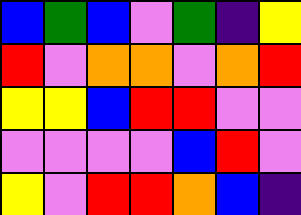[["blue", "green", "blue", "violet", "green", "indigo", "yellow"], ["red", "violet", "orange", "orange", "violet", "orange", "red"], ["yellow", "yellow", "blue", "red", "red", "violet", "violet"], ["violet", "violet", "violet", "violet", "blue", "red", "violet"], ["yellow", "violet", "red", "red", "orange", "blue", "indigo"]]